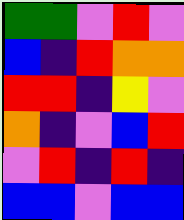[["green", "green", "violet", "red", "violet"], ["blue", "indigo", "red", "orange", "orange"], ["red", "red", "indigo", "yellow", "violet"], ["orange", "indigo", "violet", "blue", "red"], ["violet", "red", "indigo", "red", "indigo"], ["blue", "blue", "violet", "blue", "blue"]]